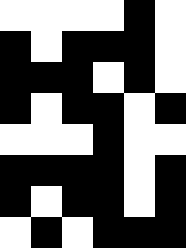[["white", "white", "white", "white", "black", "white"], ["black", "white", "black", "black", "black", "white"], ["black", "black", "black", "white", "black", "white"], ["black", "white", "black", "black", "white", "black"], ["white", "white", "white", "black", "white", "white"], ["black", "black", "black", "black", "white", "black"], ["black", "white", "black", "black", "white", "black"], ["white", "black", "white", "black", "black", "black"]]